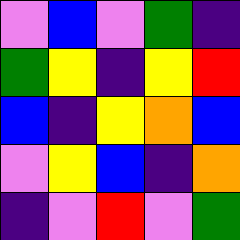[["violet", "blue", "violet", "green", "indigo"], ["green", "yellow", "indigo", "yellow", "red"], ["blue", "indigo", "yellow", "orange", "blue"], ["violet", "yellow", "blue", "indigo", "orange"], ["indigo", "violet", "red", "violet", "green"]]